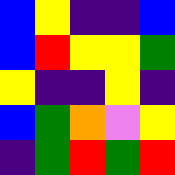[["blue", "yellow", "indigo", "indigo", "blue"], ["blue", "red", "yellow", "yellow", "green"], ["yellow", "indigo", "indigo", "yellow", "indigo"], ["blue", "green", "orange", "violet", "yellow"], ["indigo", "green", "red", "green", "red"]]